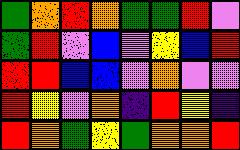[["green", "orange", "red", "orange", "green", "green", "red", "violet"], ["green", "red", "violet", "blue", "violet", "yellow", "blue", "red"], ["red", "red", "blue", "blue", "violet", "orange", "violet", "violet"], ["red", "yellow", "violet", "orange", "indigo", "red", "yellow", "indigo"], ["red", "orange", "green", "yellow", "green", "orange", "orange", "red"]]